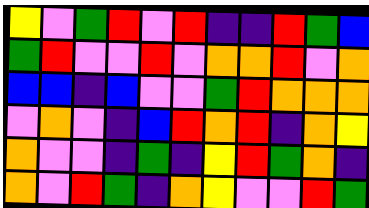[["yellow", "violet", "green", "red", "violet", "red", "indigo", "indigo", "red", "green", "blue"], ["green", "red", "violet", "violet", "red", "violet", "orange", "orange", "red", "violet", "orange"], ["blue", "blue", "indigo", "blue", "violet", "violet", "green", "red", "orange", "orange", "orange"], ["violet", "orange", "violet", "indigo", "blue", "red", "orange", "red", "indigo", "orange", "yellow"], ["orange", "violet", "violet", "indigo", "green", "indigo", "yellow", "red", "green", "orange", "indigo"], ["orange", "violet", "red", "green", "indigo", "orange", "yellow", "violet", "violet", "red", "green"]]